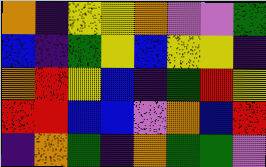[["orange", "indigo", "yellow", "yellow", "orange", "violet", "violet", "green"], ["blue", "indigo", "green", "yellow", "blue", "yellow", "yellow", "indigo"], ["orange", "red", "yellow", "blue", "indigo", "green", "red", "yellow"], ["red", "red", "blue", "blue", "violet", "orange", "blue", "red"], ["indigo", "orange", "green", "indigo", "orange", "green", "green", "violet"]]